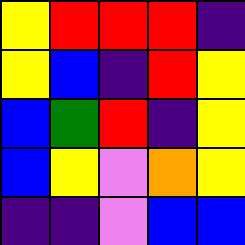[["yellow", "red", "red", "red", "indigo"], ["yellow", "blue", "indigo", "red", "yellow"], ["blue", "green", "red", "indigo", "yellow"], ["blue", "yellow", "violet", "orange", "yellow"], ["indigo", "indigo", "violet", "blue", "blue"]]